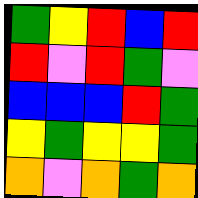[["green", "yellow", "red", "blue", "red"], ["red", "violet", "red", "green", "violet"], ["blue", "blue", "blue", "red", "green"], ["yellow", "green", "yellow", "yellow", "green"], ["orange", "violet", "orange", "green", "orange"]]